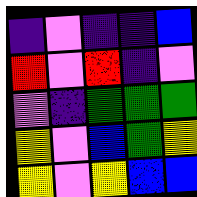[["indigo", "violet", "indigo", "indigo", "blue"], ["red", "violet", "red", "indigo", "violet"], ["violet", "indigo", "green", "green", "green"], ["yellow", "violet", "blue", "green", "yellow"], ["yellow", "violet", "yellow", "blue", "blue"]]